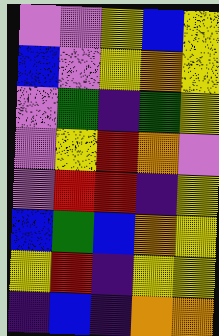[["violet", "violet", "yellow", "blue", "yellow"], ["blue", "violet", "yellow", "orange", "yellow"], ["violet", "green", "indigo", "green", "yellow"], ["violet", "yellow", "red", "orange", "violet"], ["violet", "red", "red", "indigo", "yellow"], ["blue", "green", "blue", "orange", "yellow"], ["yellow", "red", "indigo", "yellow", "yellow"], ["indigo", "blue", "indigo", "orange", "orange"]]